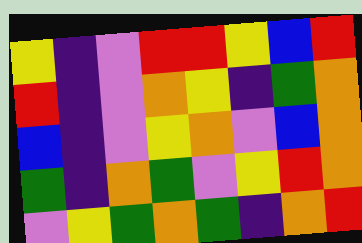[["yellow", "indigo", "violet", "red", "red", "yellow", "blue", "red"], ["red", "indigo", "violet", "orange", "yellow", "indigo", "green", "orange"], ["blue", "indigo", "violet", "yellow", "orange", "violet", "blue", "orange"], ["green", "indigo", "orange", "green", "violet", "yellow", "red", "orange"], ["violet", "yellow", "green", "orange", "green", "indigo", "orange", "red"]]